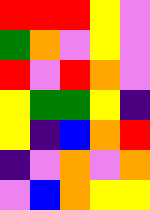[["red", "red", "red", "yellow", "violet"], ["green", "orange", "violet", "yellow", "violet"], ["red", "violet", "red", "orange", "violet"], ["yellow", "green", "green", "yellow", "indigo"], ["yellow", "indigo", "blue", "orange", "red"], ["indigo", "violet", "orange", "violet", "orange"], ["violet", "blue", "orange", "yellow", "yellow"]]